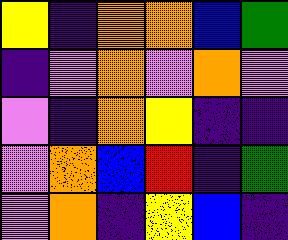[["yellow", "indigo", "orange", "orange", "blue", "green"], ["indigo", "violet", "orange", "violet", "orange", "violet"], ["violet", "indigo", "orange", "yellow", "indigo", "indigo"], ["violet", "orange", "blue", "red", "indigo", "green"], ["violet", "orange", "indigo", "yellow", "blue", "indigo"]]